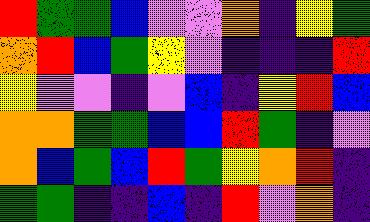[["red", "green", "green", "blue", "violet", "violet", "orange", "indigo", "yellow", "green"], ["orange", "red", "blue", "green", "yellow", "violet", "indigo", "indigo", "indigo", "red"], ["yellow", "violet", "violet", "indigo", "violet", "blue", "indigo", "yellow", "red", "blue"], ["orange", "orange", "green", "green", "blue", "blue", "red", "green", "indigo", "violet"], ["orange", "blue", "green", "blue", "red", "green", "yellow", "orange", "red", "indigo"], ["green", "green", "indigo", "indigo", "blue", "indigo", "red", "violet", "orange", "indigo"]]